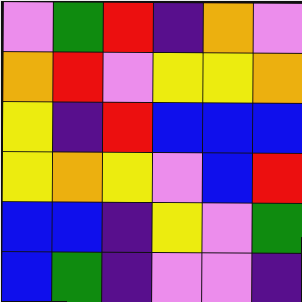[["violet", "green", "red", "indigo", "orange", "violet"], ["orange", "red", "violet", "yellow", "yellow", "orange"], ["yellow", "indigo", "red", "blue", "blue", "blue"], ["yellow", "orange", "yellow", "violet", "blue", "red"], ["blue", "blue", "indigo", "yellow", "violet", "green"], ["blue", "green", "indigo", "violet", "violet", "indigo"]]